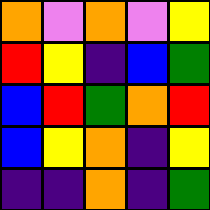[["orange", "violet", "orange", "violet", "yellow"], ["red", "yellow", "indigo", "blue", "green"], ["blue", "red", "green", "orange", "red"], ["blue", "yellow", "orange", "indigo", "yellow"], ["indigo", "indigo", "orange", "indigo", "green"]]